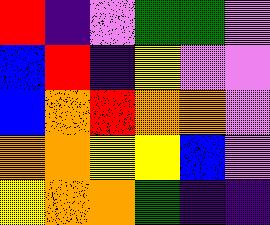[["red", "indigo", "violet", "green", "green", "violet"], ["blue", "red", "indigo", "yellow", "violet", "violet"], ["blue", "orange", "red", "orange", "orange", "violet"], ["orange", "orange", "yellow", "yellow", "blue", "violet"], ["yellow", "orange", "orange", "green", "indigo", "indigo"]]